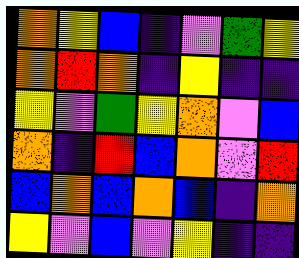[["orange", "yellow", "blue", "indigo", "violet", "green", "yellow"], ["orange", "red", "orange", "indigo", "yellow", "indigo", "indigo"], ["yellow", "violet", "green", "yellow", "orange", "violet", "blue"], ["orange", "indigo", "red", "blue", "orange", "violet", "red"], ["blue", "orange", "blue", "orange", "blue", "indigo", "orange"], ["yellow", "violet", "blue", "violet", "yellow", "indigo", "indigo"]]